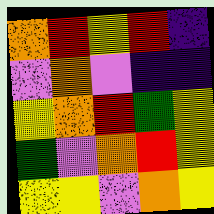[["orange", "red", "yellow", "red", "indigo"], ["violet", "orange", "violet", "indigo", "indigo"], ["yellow", "orange", "red", "green", "yellow"], ["green", "violet", "orange", "red", "yellow"], ["yellow", "yellow", "violet", "orange", "yellow"]]